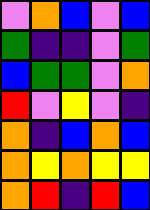[["violet", "orange", "blue", "violet", "blue"], ["green", "indigo", "indigo", "violet", "green"], ["blue", "green", "green", "violet", "orange"], ["red", "violet", "yellow", "violet", "indigo"], ["orange", "indigo", "blue", "orange", "blue"], ["orange", "yellow", "orange", "yellow", "yellow"], ["orange", "red", "indigo", "red", "blue"]]